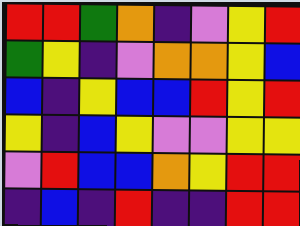[["red", "red", "green", "orange", "indigo", "violet", "yellow", "red"], ["green", "yellow", "indigo", "violet", "orange", "orange", "yellow", "blue"], ["blue", "indigo", "yellow", "blue", "blue", "red", "yellow", "red"], ["yellow", "indigo", "blue", "yellow", "violet", "violet", "yellow", "yellow"], ["violet", "red", "blue", "blue", "orange", "yellow", "red", "red"], ["indigo", "blue", "indigo", "red", "indigo", "indigo", "red", "red"]]